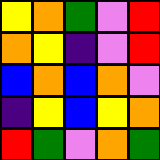[["yellow", "orange", "green", "violet", "red"], ["orange", "yellow", "indigo", "violet", "red"], ["blue", "orange", "blue", "orange", "violet"], ["indigo", "yellow", "blue", "yellow", "orange"], ["red", "green", "violet", "orange", "green"]]